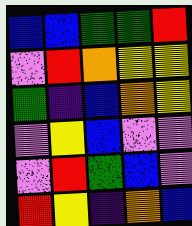[["blue", "blue", "green", "green", "red"], ["violet", "red", "orange", "yellow", "yellow"], ["green", "indigo", "blue", "orange", "yellow"], ["violet", "yellow", "blue", "violet", "violet"], ["violet", "red", "green", "blue", "violet"], ["red", "yellow", "indigo", "orange", "blue"]]